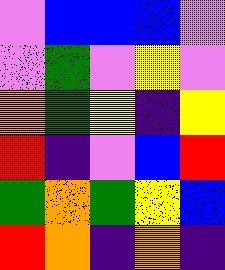[["violet", "blue", "blue", "blue", "violet"], ["violet", "green", "violet", "yellow", "violet"], ["orange", "green", "yellow", "indigo", "yellow"], ["red", "indigo", "violet", "blue", "red"], ["green", "orange", "green", "yellow", "blue"], ["red", "orange", "indigo", "orange", "indigo"]]